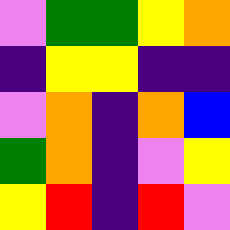[["violet", "green", "green", "yellow", "orange"], ["indigo", "yellow", "yellow", "indigo", "indigo"], ["violet", "orange", "indigo", "orange", "blue"], ["green", "orange", "indigo", "violet", "yellow"], ["yellow", "red", "indigo", "red", "violet"]]